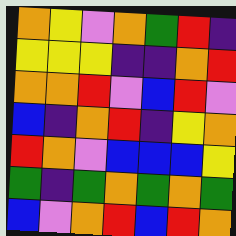[["orange", "yellow", "violet", "orange", "green", "red", "indigo"], ["yellow", "yellow", "yellow", "indigo", "indigo", "orange", "red"], ["orange", "orange", "red", "violet", "blue", "red", "violet"], ["blue", "indigo", "orange", "red", "indigo", "yellow", "orange"], ["red", "orange", "violet", "blue", "blue", "blue", "yellow"], ["green", "indigo", "green", "orange", "green", "orange", "green"], ["blue", "violet", "orange", "red", "blue", "red", "orange"]]